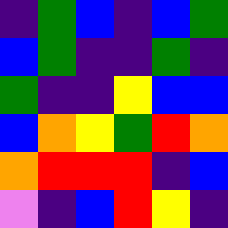[["indigo", "green", "blue", "indigo", "blue", "green"], ["blue", "green", "indigo", "indigo", "green", "indigo"], ["green", "indigo", "indigo", "yellow", "blue", "blue"], ["blue", "orange", "yellow", "green", "red", "orange"], ["orange", "red", "red", "red", "indigo", "blue"], ["violet", "indigo", "blue", "red", "yellow", "indigo"]]